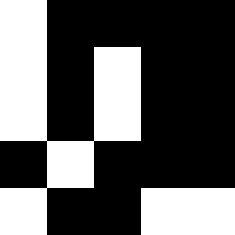[["white", "black", "black", "black", "black"], ["white", "black", "white", "black", "black"], ["white", "black", "white", "black", "black"], ["black", "white", "black", "black", "black"], ["white", "black", "black", "white", "white"]]